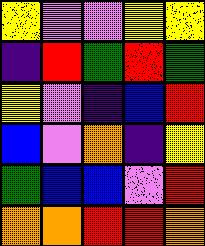[["yellow", "violet", "violet", "yellow", "yellow"], ["indigo", "red", "green", "red", "green"], ["yellow", "violet", "indigo", "blue", "red"], ["blue", "violet", "orange", "indigo", "yellow"], ["green", "blue", "blue", "violet", "red"], ["orange", "orange", "red", "red", "orange"]]